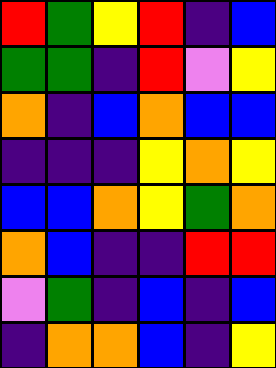[["red", "green", "yellow", "red", "indigo", "blue"], ["green", "green", "indigo", "red", "violet", "yellow"], ["orange", "indigo", "blue", "orange", "blue", "blue"], ["indigo", "indigo", "indigo", "yellow", "orange", "yellow"], ["blue", "blue", "orange", "yellow", "green", "orange"], ["orange", "blue", "indigo", "indigo", "red", "red"], ["violet", "green", "indigo", "blue", "indigo", "blue"], ["indigo", "orange", "orange", "blue", "indigo", "yellow"]]